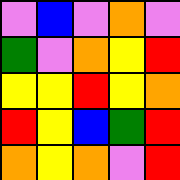[["violet", "blue", "violet", "orange", "violet"], ["green", "violet", "orange", "yellow", "red"], ["yellow", "yellow", "red", "yellow", "orange"], ["red", "yellow", "blue", "green", "red"], ["orange", "yellow", "orange", "violet", "red"]]